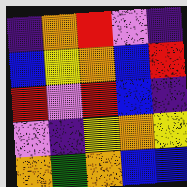[["indigo", "orange", "red", "violet", "indigo"], ["blue", "yellow", "orange", "blue", "red"], ["red", "violet", "red", "blue", "indigo"], ["violet", "indigo", "yellow", "orange", "yellow"], ["orange", "green", "orange", "blue", "blue"]]